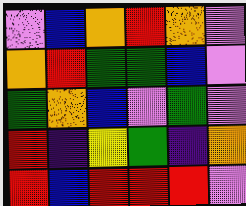[["violet", "blue", "orange", "red", "orange", "violet"], ["orange", "red", "green", "green", "blue", "violet"], ["green", "orange", "blue", "violet", "green", "violet"], ["red", "indigo", "yellow", "green", "indigo", "orange"], ["red", "blue", "red", "red", "red", "violet"]]